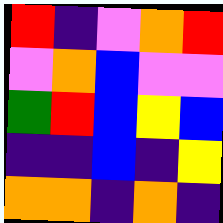[["red", "indigo", "violet", "orange", "red"], ["violet", "orange", "blue", "violet", "violet"], ["green", "red", "blue", "yellow", "blue"], ["indigo", "indigo", "blue", "indigo", "yellow"], ["orange", "orange", "indigo", "orange", "indigo"]]